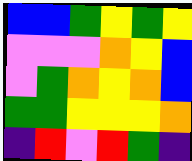[["blue", "blue", "green", "yellow", "green", "yellow"], ["violet", "violet", "violet", "orange", "yellow", "blue"], ["violet", "green", "orange", "yellow", "orange", "blue"], ["green", "green", "yellow", "yellow", "yellow", "orange"], ["indigo", "red", "violet", "red", "green", "indigo"]]